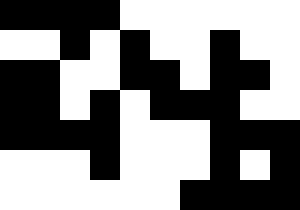[["black", "black", "black", "black", "white", "white", "white", "white", "white", "white"], ["white", "white", "black", "white", "black", "white", "white", "black", "white", "white"], ["black", "black", "white", "white", "black", "black", "white", "black", "black", "white"], ["black", "black", "white", "black", "white", "black", "black", "black", "white", "white"], ["black", "black", "black", "black", "white", "white", "white", "black", "black", "black"], ["white", "white", "white", "black", "white", "white", "white", "black", "white", "black"], ["white", "white", "white", "white", "white", "white", "black", "black", "black", "black"]]